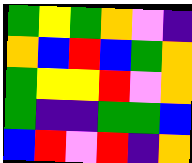[["green", "yellow", "green", "orange", "violet", "indigo"], ["orange", "blue", "red", "blue", "green", "orange"], ["green", "yellow", "yellow", "red", "violet", "orange"], ["green", "indigo", "indigo", "green", "green", "blue"], ["blue", "red", "violet", "red", "indigo", "orange"]]